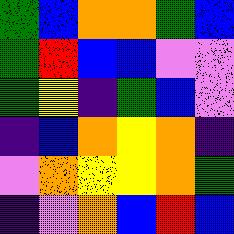[["green", "blue", "orange", "orange", "green", "blue"], ["green", "red", "blue", "blue", "violet", "violet"], ["green", "yellow", "indigo", "green", "blue", "violet"], ["indigo", "blue", "orange", "yellow", "orange", "indigo"], ["violet", "orange", "yellow", "yellow", "orange", "green"], ["indigo", "violet", "orange", "blue", "red", "blue"]]